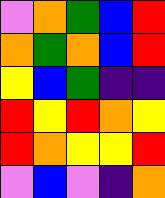[["violet", "orange", "green", "blue", "red"], ["orange", "green", "orange", "blue", "red"], ["yellow", "blue", "green", "indigo", "indigo"], ["red", "yellow", "red", "orange", "yellow"], ["red", "orange", "yellow", "yellow", "red"], ["violet", "blue", "violet", "indigo", "orange"]]